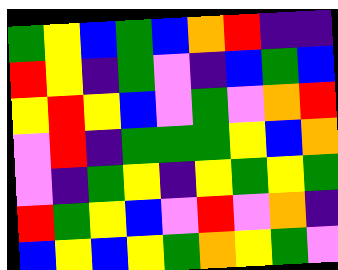[["green", "yellow", "blue", "green", "blue", "orange", "red", "indigo", "indigo"], ["red", "yellow", "indigo", "green", "violet", "indigo", "blue", "green", "blue"], ["yellow", "red", "yellow", "blue", "violet", "green", "violet", "orange", "red"], ["violet", "red", "indigo", "green", "green", "green", "yellow", "blue", "orange"], ["violet", "indigo", "green", "yellow", "indigo", "yellow", "green", "yellow", "green"], ["red", "green", "yellow", "blue", "violet", "red", "violet", "orange", "indigo"], ["blue", "yellow", "blue", "yellow", "green", "orange", "yellow", "green", "violet"]]